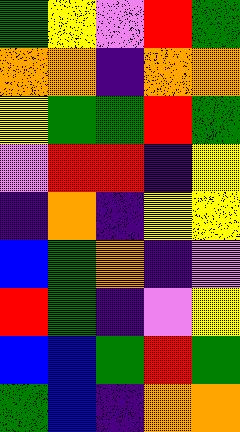[["green", "yellow", "violet", "red", "green"], ["orange", "orange", "indigo", "orange", "orange"], ["yellow", "green", "green", "red", "green"], ["violet", "red", "red", "indigo", "yellow"], ["indigo", "orange", "indigo", "yellow", "yellow"], ["blue", "green", "orange", "indigo", "violet"], ["red", "green", "indigo", "violet", "yellow"], ["blue", "blue", "green", "red", "green"], ["green", "blue", "indigo", "orange", "orange"]]